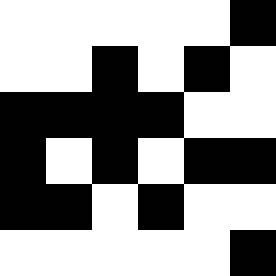[["white", "white", "white", "white", "white", "black"], ["white", "white", "black", "white", "black", "white"], ["black", "black", "black", "black", "white", "white"], ["black", "white", "black", "white", "black", "black"], ["black", "black", "white", "black", "white", "white"], ["white", "white", "white", "white", "white", "black"]]